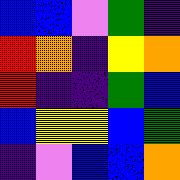[["blue", "blue", "violet", "green", "indigo"], ["red", "orange", "indigo", "yellow", "orange"], ["red", "indigo", "indigo", "green", "blue"], ["blue", "yellow", "yellow", "blue", "green"], ["indigo", "violet", "blue", "blue", "orange"]]